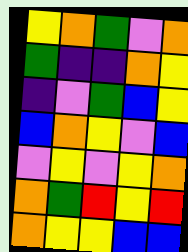[["yellow", "orange", "green", "violet", "orange"], ["green", "indigo", "indigo", "orange", "yellow"], ["indigo", "violet", "green", "blue", "yellow"], ["blue", "orange", "yellow", "violet", "blue"], ["violet", "yellow", "violet", "yellow", "orange"], ["orange", "green", "red", "yellow", "red"], ["orange", "yellow", "yellow", "blue", "blue"]]